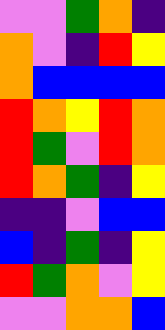[["violet", "violet", "green", "orange", "indigo"], ["orange", "violet", "indigo", "red", "yellow"], ["orange", "blue", "blue", "blue", "blue"], ["red", "orange", "yellow", "red", "orange"], ["red", "green", "violet", "red", "orange"], ["red", "orange", "green", "indigo", "yellow"], ["indigo", "indigo", "violet", "blue", "blue"], ["blue", "indigo", "green", "indigo", "yellow"], ["red", "green", "orange", "violet", "yellow"], ["violet", "violet", "orange", "orange", "blue"]]